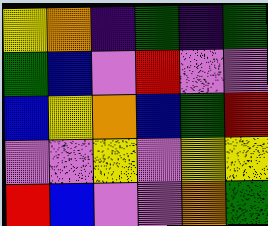[["yellow", "orange", "indigo", "green", "indigo", "green"], ["green", "blue", "violet", "red", "violet", "violet"], ["blue", "yellow", "orange", "blue", "green", "red"], ["violet", "violet", "yellow", "violet", "yellow", "yellow"], ["red", "blue", "violet", "violet", "orange", "green"]]